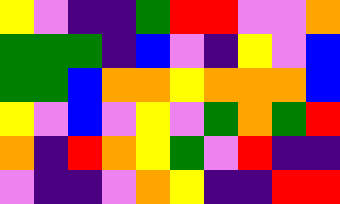[["yellow", "violet", "indigo", "indigo", "green", "red", "red", "violet", "violet", "orange"], ["green", "green", "green", "indigo", "blue", "violet", "indigo", "yellow", "violet", "blue"], ["green", "green", "blue", "orange", "orange", "yellow", "orange", "orange", "orange", "blue"], ["yellow", "violet", "blue", "violet", "yellow", "violet", "green", "orange", "green", "red"], ["orange", "indigo", "red", "orange", "yellow", "green", "violet", "red", "indigo", "indigo"], ["violet", "indigo", "indigo", "violet", "orange", "yellow", "indigo", "indigo", "red", "red"]]